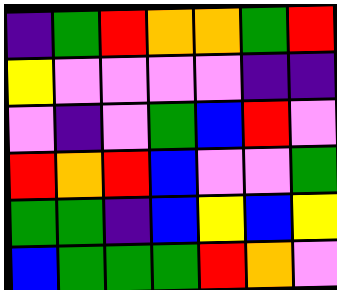[["indigo", "green", "red", "orange", "orange", "green", "red"], ["yellow", "violet", "violet", "violet", "violet", "indigo", "indigo"], ["violet", "indigo", "violet", "green", "blue", "red", "violet"], ["red", "orange", "red", "blue", "violet", "violet", "green"], ["green", "green", "indigo", "blue", "yellow", "blue", "yellow"], ["blue", "green", "green", "green", "red", "orange", "violet"]]